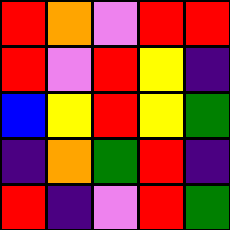[["red", "orange", "violet", "red", "red"], ["red", "violet", "red", "yellow", "indigo"], ["blue", "yellow", "red", "yellow", "green"], ["indigo", "orange", "green", "red", "indigo"], ["red", "indigo", "violet", "red", "green"]]